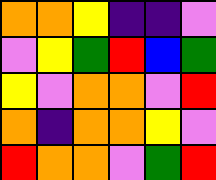[["orange", "orange", "yellow", "indigo", "indigo", "violet"], ["violet", "yellow", "green", "red", "blue", "green"], ["yellow", "violet", "orange", "orange", "violet", "red"], ["orange", "indigo", "orange", "orange", "yellow", "violet"], ["red", "orange", "orange", "violet", "green", "red"]]